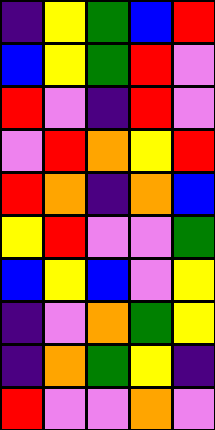[["indigo", "yellow", "green", "blue", "red"], ["blue", "yellow", "green", "red", "violet"], ["red", "violet", "indigo", "red", "violet"], ["violet", "red", "orange", "yellow", "red"], ["red", "orange", "indigo", "orange", "blue"], ["yellow", "red", "violet", "violet", "green"], ["blue", "yellow", "blue", "violet", "yellow"], ["indigo", "violet", "orange", "green", "yellow"], ["indigo", "orange", "green", "yellow", "indigo"], ["red", "violet", "violet", "orange", "violet"]]